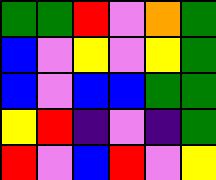[["green", "green", "red", "violet", "orange", "green"], ["blue", "violet", "yellow", "violet", "yellow", "green"], ["blue", "violet", "blue", "blue", "green", "green"], ["yellow", "red", "indigo", "violet", "indigo", "green"], ["red", "violet", "blue", "red", "violet", "yellow"]]